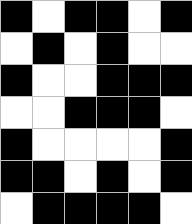[["black", "white", "black", "black", "white", "black"], ["white", "black", "white", "black", "white", "white"], ["black", "white", "white", "black", "black", "black"], ["white", "white", "black", "black", "black", "white"], ["black", "white", "white", "white", "white", "black"], ["black", "black", "white", "black", "white", "black"], ["white", "black", "black", "black", "black", "white"]]